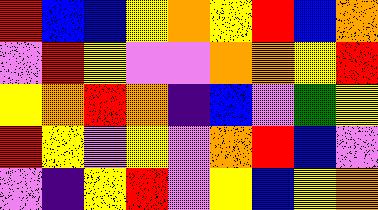[["red", "blue", "blue", "yellow", "orange", "yellow", "red", "blue", "orange"], ["violet", "red", "yellow", "violet", "violet", "orange", "orange", "yellow", "red"], ["yellow", "orange", "red", "orange", "indigo", "blue", "violet", "green", "yellow"], ["red", "yellow", "violet", "yellow", "violet", "orange", "red", "blue", "violet"], ["violet", "indigo", "yellow", "red", "violet", "yellow", "blue", "yellow", "orange"]]